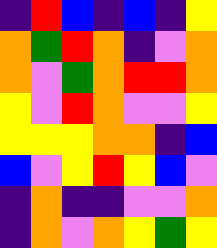[["indigo", "red", "blue", "indigo", "blue", "indigo", "yellow"], ["orange", "green", "red", "orange", "indigo", "violet", "orange"], ["orange", "violet", "green", "orange", "red", "red", "orange"], ["yellow", "violet", "red", "orange", "violet", "violet", "yellow"], ["yellow", "yellow", "yellow", "orange", "orange", "indigo", "blue"], ["blue", "violet", "yellow", "red", "yellow", "blue", "violet"], ["indigo", "orange", "indigo", "indigo", "violet", "violet", "orange"], ["indigo", "orange", "violet", "orange", "yellow", "green", "yellow"]]